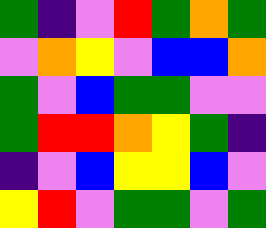[["green", "indigo", "violet", "red", "green", "orange", "green"], ["violet", "orange", "yellow", "violet", "blue", "blue", "orange"], ["green", "violet", "blue", "green", "green", "violet", "violet"], ["green", "red", "red", "orange", "yellow", "green", "indigo"], ["indigo", "violet", "blue", "yellow", "yellow", "blue", "violet"], ["yellow", "red", "violet", "green", "green", "violet", "green"]]